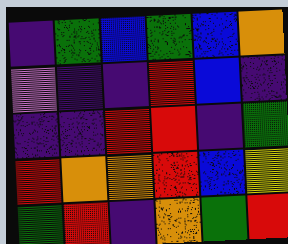[["indigo", "green", "blue", "green", "blue", "orange"], ["violet", "indigo", "indigo", "red", "blue", "indigo"], ["indigo", "indigo", "red", "red", "indigo", "green"], ["red", "orange", "orange", "red", "blue", "yellow"], ["green", "red", "indigo", "orange", "green", "red"]]